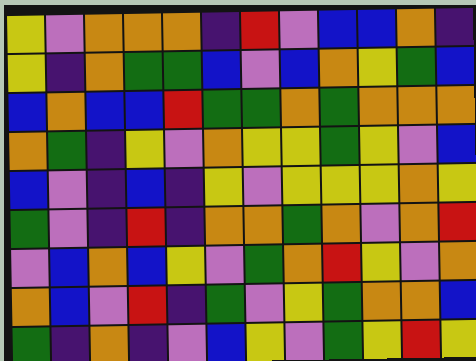[["yellow", "violet", "orange", "orange", "orange", "indigo", "red", "violet", "blue", "blue", "orange", "indigo"], ["yellow", "indigo", "orange", "green", "green", "blue", "violet", "blue", "orange", "yellow", "green", "blue"], ["blue", "orange", "blue", "blue", "red", "green", "green", "orange", "green", "orange", "orange", "orange"], ["orange", "green", "indigo", "yellow", "violet", "orange", "yellow", "yellow", "green", "yellow", "violet", "blue"], ["blue", "violet", "indigo", "blue", "indigo", "yellow", "violet", "yellow", "yellow", "yellow", "orange", "yellow"], ["green", "violet", "indigo", "red", "indigo", "orange", "orange", "green", "orange", "violet", "orange", "red"], ["violet", "blue", "orange", "blue", "yellow", "violet", "green", "orange", "red", "yellow", "violet", "orange"], ["orange", "blue", "violet", "red", "indigo", "green", "violet", "yellow", "green", "orange", "orange", "blue"], ["green", "indigo", "orange", "indigo", "violet", "blue", "yellow", "violet", "green", "yellow", "red", "yellow"]]